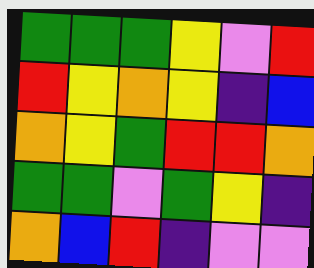[["green", "green", "green", "yellow", "violet", "red"], ["red", "yellow", "orange", "yellow", "indigo", "blue"], ["orange", "yellow", "green", "red", "red", "orange"], ["green", "green", "violet", "green", "yellow", "indigo"], ["orange", "blue", "red", "indigo", "violet", "violet"]]